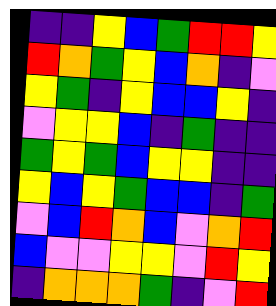[["indigo", "indigo", "yellow", "blue", "green", "red", "red", "yellow"], ["red", "orange", "green", "yellow", "blue", "orange", "indigo", "violet"], ["yellow", "green", "indigo", "yellow", "blue", "blue", "yellow", "indigo"], ["violet", "yellow", "yellow", "blue", "indigo", "green", "indigo", "indigo"], ["green", "yellow", "green", "blue", "yellow", "yellow", "indigo", "indigo"], ["yellow", "blue", "yellow", "green", "blue", "blue", "indigo", "green"], ["violet", "blue", "red", "orange", "blue", "violet", "orange", "red"], ["blue", "violet", "violet", "yellow", "yellow", "violet", "red", "yellow"], ["indigo", "orange", "orange", "orange", "green", "indigo", "violet", "red"]]